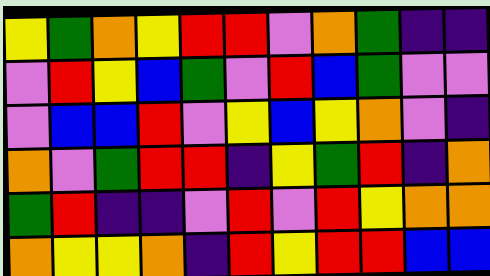[["yellow", "green", "orange", "yellow", "red", "red", "violet", "orange", "green", "indigo", "indigo"], ["violet", "red", "yellow", "blue", "green", "violet", "red", "blue", "green", "violet", "violet"], ["violet", "blue", "blue", "red", "violet", "yellow", "blue", "yellow", "orange", "violet", "indigo"], ["orange", "violet", "green", "red", "red", "indigo", "yellow", "green", "red", "indigo", "orange"], ["green", "red", "indigo", "indigo", "violet", "red", "violet", "red", "yellow", "orange", "orange"], ["orange", "yellow", "yellow", "orange", "indigo", "red", "yellow", "red", "red", "blue", "blue"]]